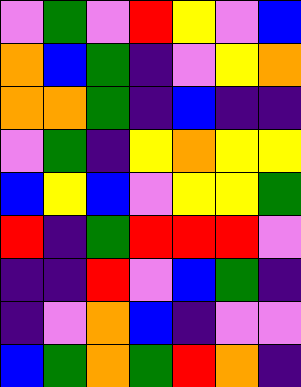[["violet", "green", "violet", "red", "yellow", "violet", "blue"], ["orange", "blue", "green", "indigo", "violet", "yellow", "orange"], ["orange", "orange", "green", "indigo", "blue", "indigo", "indigo"], ["violet", "green", "indigo", "yellow", "orange", "yellow", "yellow"], ["blue", "yellow", "blue", "violet", "yellow", "yellow", "green"], ["red", "indigo", "green", "red", "red", "red", "violet"], ["indigo", "indigo", "red", "violet", "blue", "green", "indigo"], ["indigo", "violet", "orange", "blue", "indigo", "violet", "violet"], ["blue", "green", "orange", "green", "red", "orange", "indigo"]]